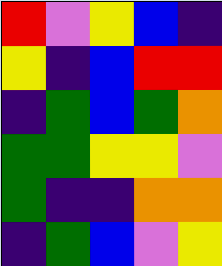[["red", "violet", "yellow", "blue", "indigo"], ["yellow", "indigo", "blue", "red", "red"], ["indigo", "green", "blue", "green", "orange"], ["green", "green", "yellow", "yellow", "violet"], ["green", "indigo", "indigo", "orange", "orange"], ["indigo", "green", "blue", "violet", "yellow"]]